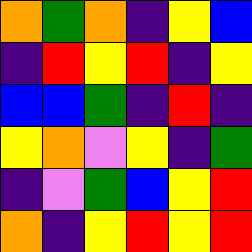[["orange", "green", "orange", "indigo", "yellow", "blue"], ["indigo", "red", "yellow", "red", "indigo", "yellow"], ["blue", "blue", "green", "indigo", "red", "indigo"], ["yellow", "orange", "violet", "yellow", "indigo", "green"], ["indigo", "violet", "green", "blue", "yellow", "red"], ["orange", "indigo", "yellow", "red", "yellow", "red"]]